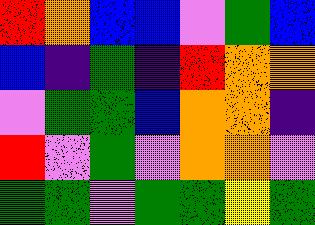[["red", "orange", "blue", "blue", "violet", "green", "blue"], ["blue", "indigo", "green", "indigo", "red", "orange", "orange"], ["violet", "green", "green", "blue", "orange", "orange", "indigo"], ["red", "violet", "green", "violet", "orange", "orange", "violet"], ["green", "green", "violet", "green", "green", "yellow", "green"]]